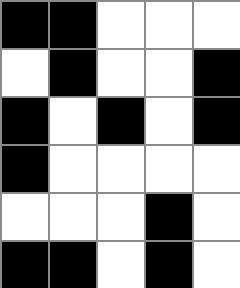[["black", "black", "white", "white", "white"], ["white", "black", "white", "white", "black"], ["black", "white", "black", "white", "black"], ["black", "white", "white", "white", "white"], ["white", "white", "white", "black", "white"], ["black", "black", "white", "black", "white"]]